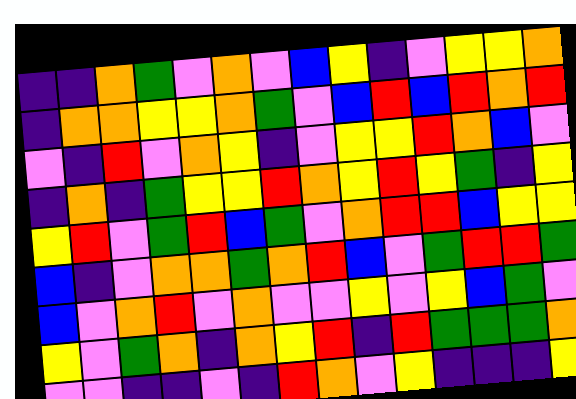[["indigo", "indigo", "orange", "green", "violet", "orange", "violet", "blue", "yellow", "indigo", "violet", "yellow", "yellow", "orange"], ["indigo", "orange", "orange", "yellow", "yellow", "orange", "green", "violet", "blue", "red", "blue", "red", "orange", "red"], ["violet", "indigo", "red", "violet", "orange", "yellow", "indigo", "violet", "yellow", "yellow", "red", "orange", "blue", "violet"], ["indigo", "orange", "indigo", "green", "yellow", "yellow", "red", "orange", "yellow", "red", "yellow", "green", "indigo", "yellow"], ["yellow", "red", "violet", "green", "red", "blue", "green", "violet", "orange", "red", "red", "blue", "yellow", "yellow"], ["blue", "indigo", "violet", "orange", "orange", "green", "orange", "red", "blue", "violet", "green", "red", "red", "green"], ["blue", "violet", "orange", "red", "violet", "orange", "violet", "violet", "yellow", "violet", "yellow", "blue", "green", "violet"], ["yellow", "violet", "green", "orange", "indigo", "orange", "yellow", "red", "indigo", "red", "green", "green", "green", "orange"], ["violet", "violet", "indigo", "indigo", "violet", "indigo", "red", "orange", "violet", "yellow", "indigo", "indigo", "indigo", "yellow"]]